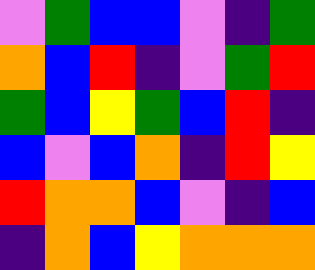[["violet", "green", "blue", "blue", "violet", "indigo", "green"], ["orange", "blue", "red", "indigo", "violet", "green", "red"], ["green", "blue", "yellow", "green", "blue", "red", "indigo"], ["blue", "violet", "blue", "orange", "indigo", "red", "yellow"], ["red", "orange", "orange", "blue", "violet", "indigo", "blue"], ["indigo", "orange", "blue", "yellow", "orange", "orange", "orange"]]